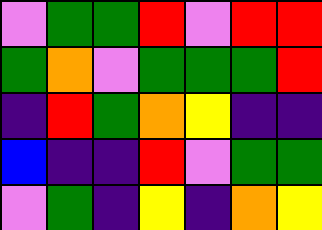[["violet", "green", "green", "red", "violet", "red", "red"], ["green", "orange", "violet", "green", "green", "green", "red"], ["indigo", "red", "green", "orange", "yellow", "indigo", "indigo"], ["blue", "indigo", "indigo", "red", "violet", "green", "green"], ["violet", "green", "indigo", "yellow", "indigo", "orange", "yellow"]]